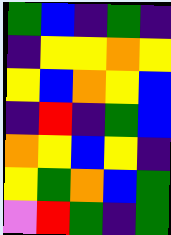[["green", "blue", "indigo", "green", "indigo"], ["indigo", "yellow", "yellow", "orange", "yellow"], ["yellow", "blue", "orange", "yellow", "blue"], ["indigo", "red", "indigo", "green", "blue"], ["orange", "yellow", "blue", "yellow", "indigo"], ["yellow", "green", "orange", "blue", "green"], ["violet", "red", "green", "indigo", "green"]]